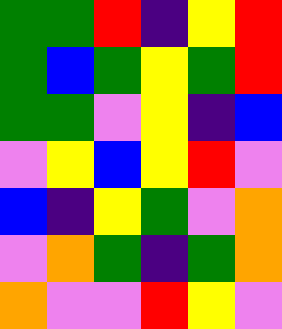[["green", "green", "red", "indigo", "yellow", "red"], ["green", "blue", "green", "yellow", "green", "red"], ["green", "green", "violet", "yellow", "indigo", "blue"], ["violet", "yellow", "blue", "yellow", "red", "violet"], ["blue", "indigo", "yellow", "green", "violet", "orange"], ["violet", "orange", "green", "indigo", "green", "orange"], ["orange", "violet", "violet", "red", "yellow", "violet"]]